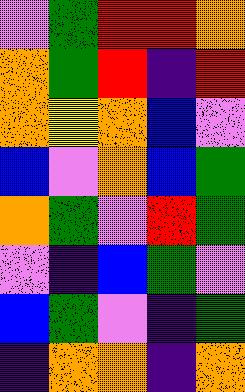[["violet", "green", "red", "red", "orange"], ["orange", "green", "red", "indigo", "red"], ["orange", "yellow", "orange", "blue", "violet"], ["blue", "violet", "orange", "blue", "green"], ["orange", "green", "violet", "red", "green"], ["violet", "indigo", "blue", "green", "violet"], ["blue", "green", "violet", "indigo", "green"], ["indigo", "orange", "orange", "indigo", "orange"]]